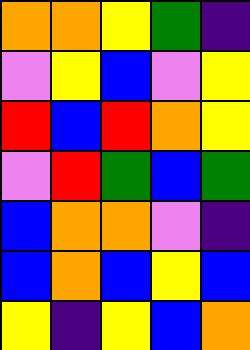[["orange", "orange", "yellow", "green", "indigo"], ["violet", "yellow", "blue", "violet", "yellow"], ["red", "blue", "red", "orange", "yellow"], ["violet", "red", "green", "blue", "green"], ["blue", "orange", "orange", "violet", "indigo"], ["blue", "orange", "blue", "yellow", "blue"], ["yellow", "indigo", "yellow", "blue", "orange"]]